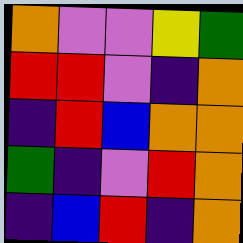[["orange", "violet", "violet", "yellow", "green"], ["red", "red", "violet", "indigo", "orange"], ["indigo", "red", "blue", "orange", "orange"], ["green", "indigo", "violet", "red", "orange"], ["indigo", "blue", "red", "indigo", "orange"]]